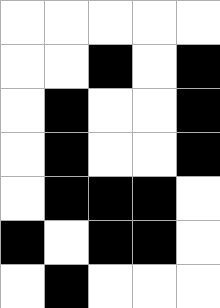[["white", "white", "white", "white", "white"], ["white", "white", "black", "white", "black"], ["white", "black", "white", "white", "black"], ["white", "black", "white", "white", "black"], ["white", "black", "black", "black", "white"], ["black", "white", "black", "black", "white"], ["white", "black", "white", "white", "white"]]